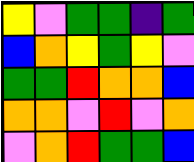[["yellow", "violet", "green", "green", "indigo", "green"], ["blue", "orange", "yellow", "green", "yellow", "violet"], ["green", "green", "red", "orange", "orange", "blue"], ["orange", "orange", "violet", "red", "violet", "orange"], ["violet", "orange", "red", "green", "green", "blue"]]